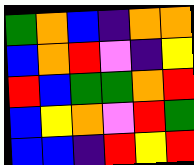[["green", "orange", "blue", "indigo", "orange", "orange"], ["blue", "orange", "red", "violet", "indigo", "yellow"], ["red", "blue", "green", "green", "orange", "red"], ["blue", "yellow", "orange", "violet", "red", "green"], ["blue", "blue", "indigo", "red", "yellow", "red"]]